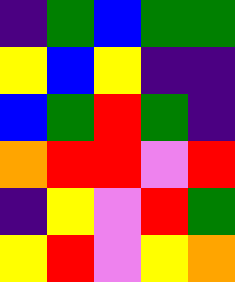[["indigo", "green", "blue", "green", "green"], ["yellow", "blue", "yellow", "indigo", "indigo"], ["blue", "green", "red", "green", "indigo"], ["orange", "red", "red", "violet", "red"], ["indigo", "yellow", "violet", "red", "green"], ["yellow", "red", "violet", "yellow", "orange"]]